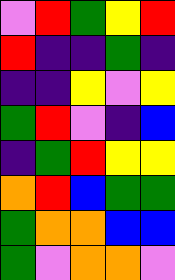[["violet", "red", "green", "yellow", "red"], ["red", "indigo", "indigo", "green", "indigo"], ["indigo", "indigo", "yellow", "violet", "yellow"], ["green", "red", "violet", "indigo", "blue"], ["indigo", "green", "red", "yellow", "yellow"], ["orange", "red", "blue", "green", "green"], ["green", "orange", "orange", "blue", "blue"], ["green", "violet", "orange", "orange", "violet"]]